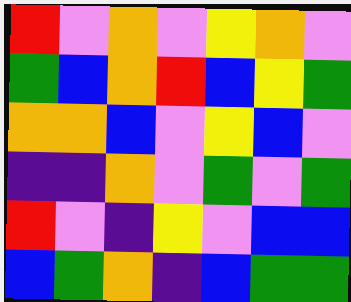[["red", "violet", "orange", "violet", "yellow", "orange", "violet"], ["green", "blue", "orange", "red", "blue", "yellow", "green"], ["orange", "orange", "blue", "violet", "yellow", "blue", "violet"], ["indigo", "indigo", "orange", "violet", "green", "violet", "green"], ["red", "violet", "indigo", "yellow", "violet", "blue", "blue"], ["blue", "green", "orange", "indigo", "blue", "green", "green"]]